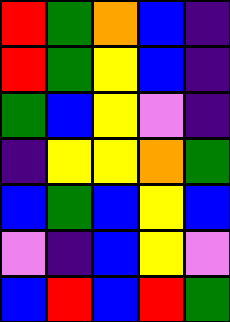[["red", "green", "orange", "blue", "indigo"], ["red", "green", "yellow", "blue", "indigo"], ["green", "blue", "yellow", "violet", "indigo"], ["indigo", "yellow", "yellow", "orange", "green"], ["blue", "green", "blue", "yellow", "blue"], ["violet", "indigo", "blue", "yellow", "violet"], ["blue", "red", "blue", "red", "green"]]